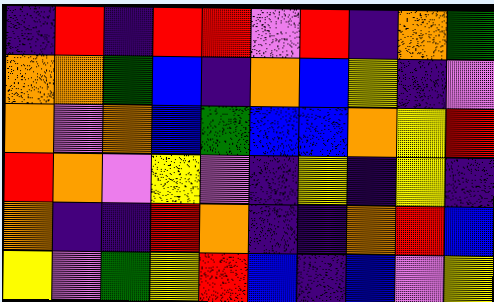[["indigo", "red", "indigo", "red", "red", "violet", "red", "indigo", "orange", "green"], ["orange", "orange", "green", "blue", "indigo", "orange", "blue", "yellow", "indigo", "violet"], ["orange", "violet", "orange", "blue", "green", "blue", "blue", "orange", "yellow", "red"], ["red", "orange", "violet", "yellow", "violet", "indigo", "yellow", "indigo", "yellow", "indigo"], ["orange", "indigo", "indigo", "red", "orange", "indigo", "indigo", "orange", "red", "blue"], ["yellow", "violet", "green", "yellow", "red", "blue", "indigo", "blue", "violet", "yellow"]]